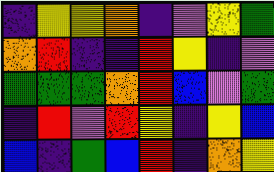[["indigo", "yellow", "yellow", "orange", "indigo", "violet", "yellow", "green"], ["orange", "red", "indigo", "indigo", "red", "yellow", "indigo", "violet"], ["green", "green", "green", "orange", "red", "blue", "violet", "green"], ["indigo", "red", "violet", "red", "yellow", "indigo", "yellow", "blue"], ["blue", "indigo", "green", "blue", "red", "indigo", "orange", "yellow"]]